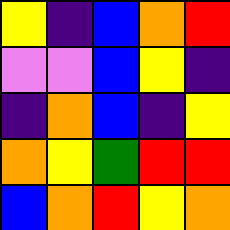[["yellow", "indigo", "blue", "orange", "red"], ["violet", "violet", "blue", "yellow", "indigo"], ["indigo", "orange", "blue", "indigo", "yellow"], ["orange", "yellow", "green", "red", "red"], ["blue", "orange", "red", "yellow", "orange"]]